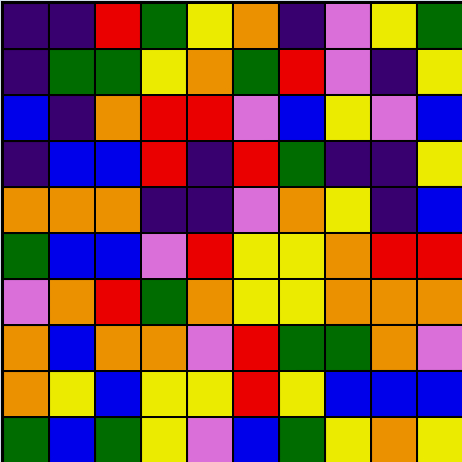[["indigo", "indigo", "red", "green", "yellow", "orange", "indigo", "violet", "yellow", "green"], ["indigo", "green", "green", "yellow", "orange", "green", "red", "violet", "indigo", "yellow"], ["blue", "indigo", "orange", "red", "red", "violet", "blue", "yellow", "violet", "blue"], ["indigo", "blue", "blue", "red", "indigo", "red", "green", "indigo", "indigo", "yellow"], ["orange", "orange", "orange", "indigo", "indigo", "violet", "orange", "yellow", "indigo", "blue"], ["green", "blue", "blue", "violet", "red", "yellow", "yellow", "orange", "red", "red"], ["violet", "orange", "red", "green", "orange", "yellow", "yellow", "orange", "orange", "orange"], ["orange", "blue", "orange", "orange", "violet", "red", "green", "green", "orange", "violet"], ["orange", "yellow", "blue", "yellow", "yellow", "red", "yellow", "blue", "blue", "blue"], ["green", "blue", "green", "yellow", "violet", "blue", "green", "yellow", "orange", "yellow"]]